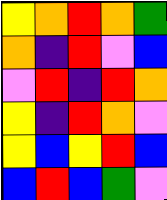[["yellow", "orange", "red", "orange", "green"], ["orange", "indigo", "red", "violet", "blue"], ["violet", "red", "indigo", "red", "orange"], ["yellow", "indigo", "red", "orange", "violet"], ["yellow", "blue", "yellow", "red", "blue"], ["blue", "red", "blue", "green", "violet"]]